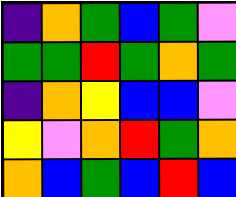[["indigo", "orange", "green", "blue", "green", "violet"], ["green", "green", "red", "green", "orange", "green"], ["indigo", "orange", "yellow", "blue", "blue", "violet"], ["yellow", "violet", "orange", "red", "green", "orange"], ["orange", "blue", "green", "blue", "red", "blue"]]